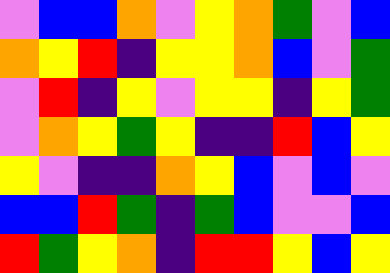[["violet", "blue", "blue", "orange", "violet", "yellow", "orange", "green", "violet", "blue"], ["orange", "yellow", "red", "indigo", "yellow", "yellow", "orange", "blue", "violet", "green"], ["violet", "red", "indigo", "yellow", "violet", "yellow", "yellow", "indigo", "yellow", "green"], ["violet", "orange", "yellow", "green", "yellow", "indigo", "indigo", "red", "blue", "yellow"], ["yellow", "violet", "indigo", "indigo", "orange", "yellow", "blue", "violet", "blue", "violet"], ["blue", "blue", "red", "green", "indigo", "green", "blue", "violet", "violet", "blue"], ["red", "green", "yellow", "orange", "indigo", "red", "red", "yellow", "blue", "yellow"]]